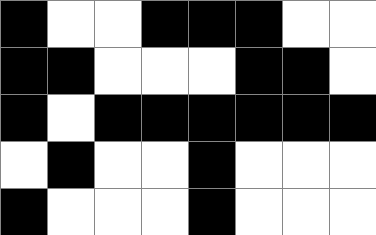[["black", "white", "white", "black", "black", "black", "white", "white"], ["black", "black", "white", "white", "white", "black", "black", "white"], ["black", "white", "black", "black", "black", "black", "black", "black"], ["white", "black", "white", "white", "black", "white", "white", "white"], ["black", "white", "white", "white", "black", "white", "white", "white"]]